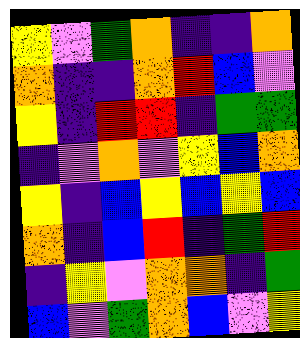[["yellow", "violet", "green", "orange", "indigo", "indigo", "orange"], ["orange", "indigo", "indigo", "orange", "red", "blue", "violet"], ["yellow", "indigo", "red", "red", "indigo", "green", "green"], ["indigo", "violet", "orange", "violet", "yellow", "blue", "orange"], ["yellow", "indigo", "blue", "yellow", "blue", "yellow", "blue"], ["orange", "indigo", "blue", "red", "indigo", "green", "red"], ["indigo", "yellow", "violet", "orange", "orange", "indigo", "green"], ["blue", "violet", "green", "orange", "blue", "violet", "yellow"]]